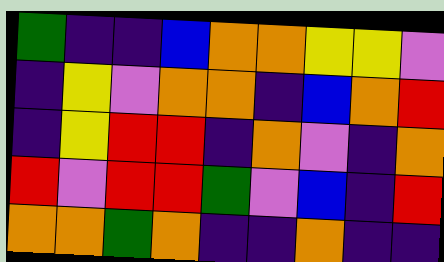[["green", "indigo", "indigo", "blue", "orange", "orange", "yellow", "yellow", "violet"], ["indigo", "yellow", "violet", "orange", "orange", "indigo", "blue", "orange", "red"], ["indigo", "yellow", "red", "red", "indigo", "orange", "violet", "indigo", "orange"], ["red", "violet", "red", "red", "green", "violet", "blue", "indigo", "red"], ["orange", "orange", "green", "orange", "indigo", "indigo", "orange", "indigo", "indigo"]]